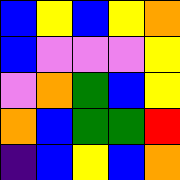[["blue", "yellow", "blue", "yellow", "orange"], ["blue", "violet", "violet", "violet", "yellow"], ["violet", "orange", "green", "blue", "yellow"], ["orange", "blue", "green", "green", "red"], ["indigo", "blue", "yellow", "blue", "orange"]]